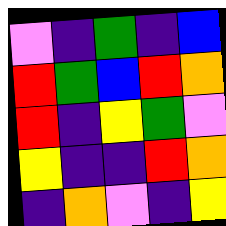[["violet", "indigo", "green", "indigo", "blue"], ["red", "green", "blue", "red", "orange"], ["red", "indigo", "yellow", "green", "violet"], ["yellow", "indigo", "indigo", "red", "orange"], ["indigo", "orange", "violet", "indigo", "yellow"]]